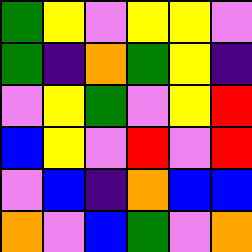[["green", "yellow", "violet", "yellow", "yellow", "violet"], ["green", "indigo", "orange", "green", "yellow", "indigo"], ["violet", "yellow", "green", "violet", "yellow", "red"], ["blue", "yellow", "violet", "red", "violet", "red"], ["violet", "blue", "indigo", "orange", "blue", "blue"], ["orange", "violet", "blue", "green", "violet", "orange"]]